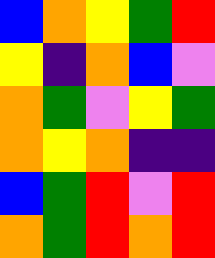[["blue", "orange", "yellow", "green", "red"], ["yellow", "indigo", "orange", "blue", "violet"], ["orange", "green", "violet", "yellow", "green"], ["orange", "yellow", "orange", "indigo", "indigo"], ["blue", "green", "red", "violet", "red"], ["orange", "green", "red", "orange", "red"]]